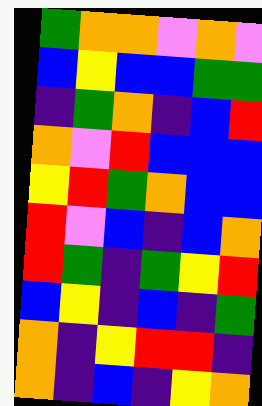[["green", "orange", "orange", "violet", "orange", "violet"], ["blue", "yellow", "blue", "blue", "green", "green"], ["indigo", "green", "orange", "indigo", "blue", "red"], ["orange", "violet", "red", "blue", "blue", "blue"], ["yellow", "red", "green", "orange", "blue", "blue"], ["red", "violet", "blue", "indigo", "blue", "orange"], ["red", "green", "indigo", "green", "yellow", "red"], ["blue", "yellow", "indigo", "blue", "indigo", "green"], ["orange", "indigo", "yellow", "red", "red", "indigo"], ["orange", "indigo", "blue", "indigo", "yellow", "orange"]]